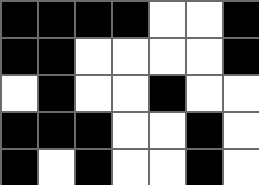[["black", "black", "black", "black", "white", "white", "black"], ["black", "black", "white", "white", "white", "white", "black"], ["white", "black", "white", "white", "black", "white", "white"], ["black", "black", "black", "white", "white", "black", "white"], ["black", "white", "black", "white", "white", "black", "white"]]